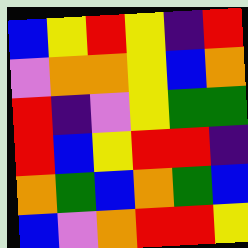[["blue", "yellow", "red", "yellow", "indigo", "red"], ["violet", "orange", "orange", "yellow", "blue", "orange"], ["red", "indigo", "violet", "yellow", "green", "green"], ["red", "blue", "yellow", "red", "red", "indigo"], ["orange", "green", "blue", "orange", "green", "blue"], ["blue", "violet", "orange", "red", "red", "yellow"]]